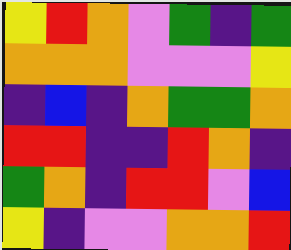[["yellow", "red", "orange", "violet", "green", "indigo", "green"], ["orange", "orange", "orange", "violet", "violet", "violet", "yellow"], ["indigo", "blue", "indigo", "orange", "green", "green", "orange"], ["red", "red", "indigo", "indigo", "red", "orange", "indigo"], ["green", "orange", "indigo", "red", "red", "violet", "blue"], ["yellow", "indigo", "violet", "violet", "orange", "orange", "red"]]